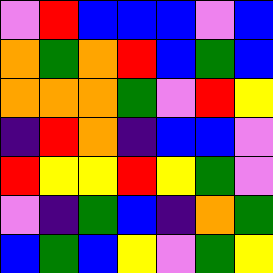[["violet", "red", "blue", "blue", "blue", "violet", "blue"], ["orange", "green", "orange", "red", "blue", "green", "blue"], ["orange", "orange", "orange", "green", "violet", "red", "yellow"], ["indigo", "red", "orange", "indigo", "blue", "blue", "violet"], ["red", "yellow", "yellow", "red", "yellow", "green", "violet"], ["violet", "indigo", "green", "blue", "indigo", "orange", "green"], ["blue", "green", "blue", "yellow", "violet", "green", "yellow"]]